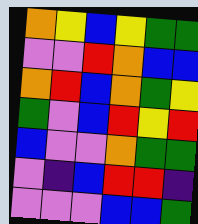[["orange", "yellow", "blue", "yellow", "green", "green"], ["violet", "violet", "red", "orange", "blue", "blue"], ["orange", "red", "blue", "orange", "green", "yellow"], ["green", "violet", "blue", "red", "yellow", "red"], ["blue", "violet", "violet", "orange", "green", "green"], ["violet", "indigo", "blue", "red", "red", "indigo"], ["violet", "violet", "violet", "blue", "blue", "green"]]